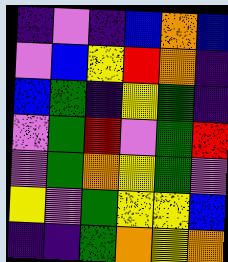[["indigo", "violet", "indigo", "blue", "orange", "blue"], ["violet", "blue", "yellow", "red", "orange", "indigo"], ["blue", "green", "indigo", "yellow", "green", "indigo"], ["violet", "green", "red", "violet", "green", "red"], ["violet", "green", "orange", "yellow", "green", "violet"], ["yellow", "violet", "green", "yellow", "yellow", "blue"], ["indigo", "indigo", "green", "orange", "yellow", "orange"]]